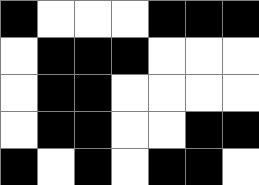[["black", "white", "white", "white", "black", "black", "black"], ["white", "black", "black", "black", "white", "white", "white"], ["white", "black", "black", "white", "white", "white", "white"], ["white", "black", "black", "white", "white", "black", "black"], ["black", "white", "black", "white", "black", "black", "white"]]